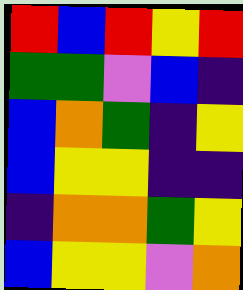[["red", "blue", "red", "yellow", "red"], ["green", "green", "violet", "blue", "indigo"], ["blue", "orange", "green", "indigo", "yellow"], ["blue", "yellow", "yellow", "indigo", "indigo"], ["indigo", "orange", "orange", "green", "yellow"], ["blue", "yellow", "yellow", "violet", "orange"]]